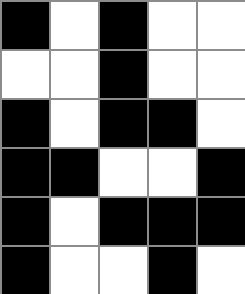[["black", "white", "black", "white", "white"], ["white", "white", "black", "white", "white"], ["black", "white", "black", "black", "white"], ["black", "black", "white", "white", "black"], ["black", "white", "black", "black", "black"], ["black", "white", "white", "black", "white"]]